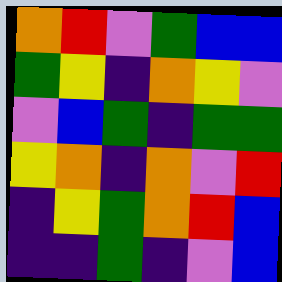[["orange", "red", "violet", "green", "blue", "blue"], ["green", "yellow", "indigo", "orange", "yellow", "violet"], ["violet", "blue", "green", "indigo", "green", "green"], ["yellow", "orange", "indigo", "orange", "violet", "red"], ["indigo", "yellow", "green", "orange", "red", "blue"], ["indigo", "indigo", "green", "indigo", "violet", "blue"]]